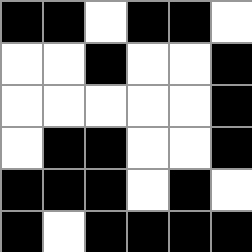[["black", "black", "white", "black", "black", "white"], ["white", "white", "black", "white", "white", "black"], ["white", "white", "white", "white", "white", "black"], ["white", "black", "black", "white", "white", "black"], ["black", "black", "black", "white", "black", "white"], ["black", "white", "black", "black", "black", "black"]]